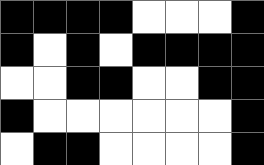[["black", "black", "black", "black", "white", "white", "white", "black"], ["black", "white", "black", "white", "black", "black", "black", "black"], ["white", "white", "black", "black", "white", "white", "black", "black"], ["black", "white", "white", "white", "white", "white", "white", "black"], ["white", "black", "black", "white", "white", "white", "white", "black"]]